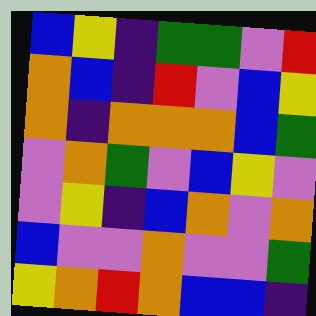[["blue", "yellow", "indigo", "green", "green", "violet", "red"], ["orange", "blue", "indigo", "red", "violet", "blue", "yellow"], ["orange", "indigo", "orange", "orange", "orange", "blue", "green"], ["violet", "orange", "green", "violet", "blue", "yellow", "violet"], ["violet", "yellow", "indigo", "blue", "orange", "violet", "orange"], ["blue", "violet", "violet", "orange", "violet", "violet", "green"], ["yellow", "orange", "red", "orange", "blue", "blue", "indigo"]]